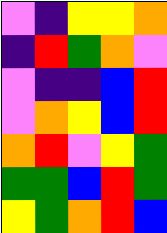[["violet", "indigo", "yellow", "yellow", "orange"], ["indigo", "red", "green", "orange", "violet"], ["violet", "indigo", "indigo", "blue", "red"], ["violet", "orange", "yellow", "blue", "red"], ["orange", "red", "violet", "yellow", "green"], ["green", "green", "blue", "red", "green"], ["yellow", "green", "orange", "red", "blue"]]